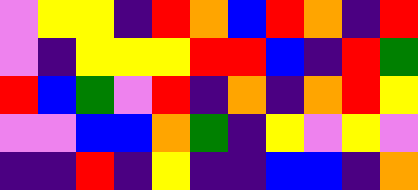[["violet", "yellow", "yellow", "indigo", "red", "orange", "blue", "red", "orange", "indigo", "red"], ["violet", "indigo", "yellow", "yellow", "yellow", "red", "red", "blue", "indigo", "red", "green"], ["red", "blue", "green", "violet", "red", "indigo", "orange", "indigo", "orange", "red", "yellow"], ["violet", "violet", "blue", "blue", "orange", "green", "indigo", "yellow", "violet", "yellow", "violet"], ["indigo", "indigo", "red", "indigo", "yellow", "indigo", "indigo", "blue", "blue", "indigo", "orange"]]